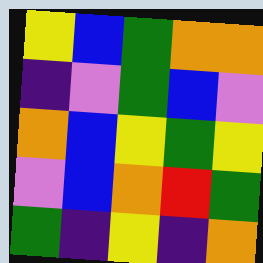[["yellow", "blue", "green", "orange", "orange"], ["indigo", "violet", "green", "blue", "violet"], ["orange", "blue", "yellow", "green", "yellow"], ["violet", "blue", "orange", "red", "green"], ["green", "indigo", "yellow", "indigo", "orange"]]